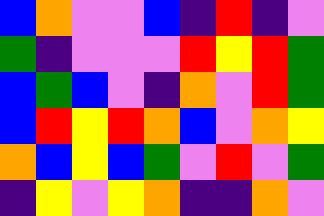[["blue", "orange", "violet", "violet", "blue", "indigo", "red", "indigo", "violet"], ["green", "indigo", "violet", "violet", "violet", "red", "yellow", "red", "green"], ["blue", "green", "blue", "violet", "indigo", "orange", "violet", "red", "green"], ["blue", "red", "yellow", "red", "orange", "blue", "violet", "orange", "yellow"], ["orange", "blue", "yellow", "blue", "green", "violet", "red", "violet", "green"], ["indigo", "yellow", "violet", "yellow", "orange", "indigo", "indigo", "orange", "violet"]]